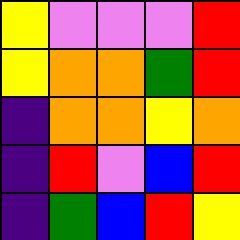[["yellow", "violet", "violet", "violet", "red"], ["yellow", "orange", "orange", "green", "red"], ["indigo", "orange", "orange", "yellow", "orange"], ["indigo", "red", "violet", "blue", "red"], ["indigo", "green", "blue", "red", "yellow"]]